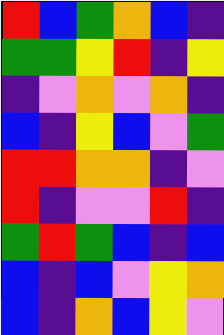[["red", "blue", "green", "orange", "blue", "indigo"], ["green", "green", "yellow", "red", "indigo", "yellow"], ["indigo", "violet", "orange", "violet", "orange", "indigo"], ["blue", "indigo", "yellow", "blue", "violet", "green"], ["red", "red", "orange", "orange", "indigo", "violet"], ["red", "indigo", "violet", "violet", "red", "indigo"], ["green", "red", "green", "blue", "indigo", "blue"], ["blue", "indigo", "blue", "violet", "yellow", "orange"], ["blue", "indigo", "orange", "blue", "yellow", "violet"]]